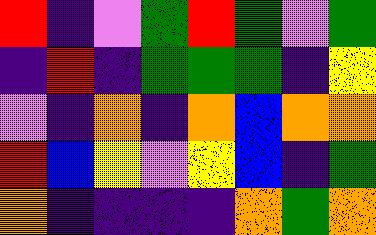[["red", "indigo", "violet", "green", "red", "green", "violet", "green"], ["indigo", "red", "indigo", "green", "green", "green", "indigo", "yellow"], ["violet", "indigo", "orange", "indigo", "orange", "blue", "orange", "orange"], ["red", "blue", "yellow", "violet", "yellow", "blue", "indigo", "green"], ["orange", "indigo", "indigo", "indigo", "indigo", "orange", "green", "orange"]]